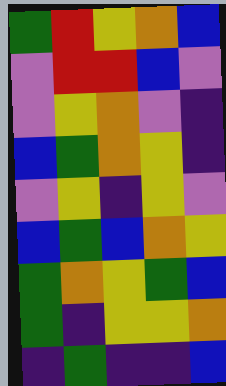[["green", "red", "yellow", "orange", "blue"], ["violet", "red", "red", "blue", "violet"], ["violet", "yellow", "orange", "violet", "indigo"], ["blue", "green", "orange", "yellow", "indigo"], ["violet", "yellow", "indigo", "yellow", "violet"], ["blue", "green", "blue", "orange", "yellow"], ["green", "orange", "yellow", "green", "blue"], ["green", "indigo", "yellow", "yellow", "orange"], ["indigo", "green", "indigo", "indigo", "blue"]]